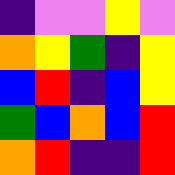[["indigo", "violet", "violet", "yellow", "violet"], ["orange", "yellow", "green", "indigo", "yellow"], ["blue", "red", "indigo", "blue", "yellow"], ["green", "blue", "orange", "blue", "red"], ["orange", "red", "indigo", "indigo", "red"]]